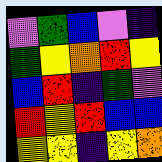[["violet", "green", "blue", "violet", "indigo"], ["green", "yellow", "orange", "red", "yellow"], ["blue", "red", "indigo", "green", "violet"], ["red", "yellow", "red", "blue", "blue"], ["yellow", "yellow", "indigo", "yellow", "orange"]]